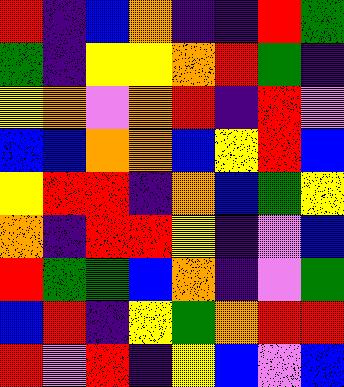[["red", "indigo", "blue", "orange", "indigo", "indigo", "red", "green"], ["green", "indigo", "yellow", "yellow", "orange", "red", "green", "indigo"], ["yellow", "orange", "violet", "orange", "red", "indigo", "red", "violet"], ["blue", "blue", "orange", "orange", "blue", "yellow", "red", "blue"], ["yellow", "red", "red", "indigo", "orange", "blue", "green", "yellow"], ["orange", "indigo", "red", "red", "yellow", "indigo", "violet", "blue"], ["red", "green", "green", "blue", "orange", "indigo", "violet", "green"], ["blue", "red", "indigo", "yellow", "green", "orange", "red", "red"], ["red", "violet", "red", "indigo", "yellow", "blue", "violet", "blue"]]